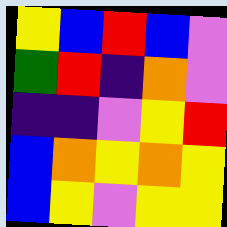[["yellow", "blue", "red", "blue", "violet"], ["green", "red", "indigo", "orange", "violet"], ["indigo", "indigo", "violet", "yellow", "red"], ["blue", "orange", "yellow", "orange", "yellow"], ["blue", "yellow", "violet", "yellow", "yellow"]]